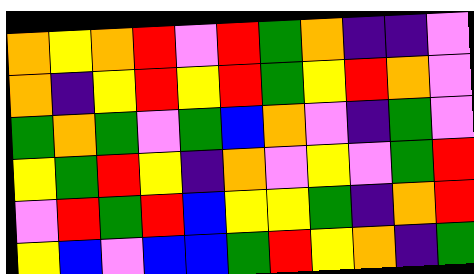[["orange", "yellow", "orange", "red", "violet", "red", "green", "orange", "indigo", "indigo", "violet"], ["orange", "indigo", "yellow", "red", "yellow", "red", "green", "yellow", "red", "orange", "violet"], ["green", "orange", "green", "violet", "green", "blue", "orange", "violet", "indigo", "green", "violet"], ["yellow", "green", "red", "yellow", "indigo", "orange", "violet", "yellow", "violet", "green", "red"], ["violet", "red", "green", "red", "blue", "yellow", "yellow", "green", "indigo", "orange", "red"], ["yellow", "blue", "violet", "blue", "blue", "green", "red", "yellow", "orange", "indigo", "green"]]